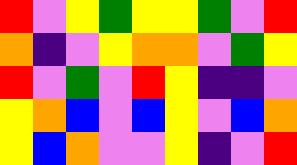[["red", "violet", "yellow", "green", "yellow", "yellow", "green", "violet", "red"], ["orange", "indigo", "violet", "yellow", "orange", "orange", "violet", "green", "yellow"], ["red", "violet", "green", "violet", "red", "yellow", "indigo", "indigo", "violet"], ["yellow", "orange", "blue", "violet", "blue", "yellow", "violet", "blue", "orange"], ["yellow", "blue", "orange", "violet", "violet", "yellow", "indigo", "violet", "red"]]